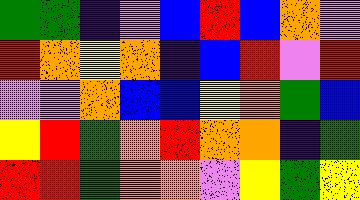[["green", "green", "indigo", "violet", "blue", "red", "blue", "orange", "violet"], ["red", "orange", "yellow", "orange", "indigo", "blue", "red", "violet", "red"], ["violet", "violet", "orange", "blue", "blue", "yellow", "orange", "green", "blue"], ["yellow", "red", "green", "orange", "red", "orange", "orange", "indigo", "green"], ["red", "red", "green", "orange", "orange", "violet", "yellow", "green", "yellow"]]